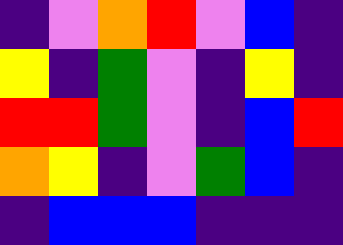[["indigo", "violet", "orange", "red", "violet", "blue", "indigo"], ["yellow", "indigo", "green", "violet", "indigo", "yellow", "indigo"], ["red", "red", "green", "violet", "indigo", "blue", "red"], ["orange", "yellow", "indigo", "violet", "green", "blue", "indigo"], ["indigo", "blue", "blue", "blue", "indigo", "indigo", "indigo"]]